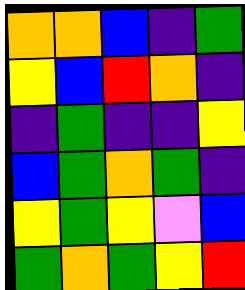[["orange", "orange", "blue", "indigo", "green"], ["yellow", "blue", "red", "orange", "indigo"], ["indigo", "green", "indigo", "indigo", "yellow"], ["blue", "green", "orange", "green", "indigo"], ["yellow", "green", "yellow", "violet", "blue"], ["green", "orange", "green", "yellow", "red"]]